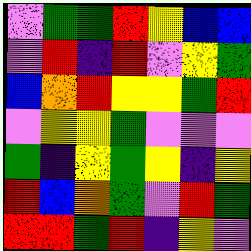[["violet", "green", "green", "red", "yellow", "blue", "blue"], ["violet", "red", "indigo", "red", "violet", "yellow", "green"], ["blue", "orange", "red", "yellow", "yellow", "green", "red"], ["violet", "yellow", "yellow", "green", "violet", "violet", "violet"], ["green", "indigo", "yellow", "green", "yellow", "indigo", "yellow"], ["red", "blue", "orange", "green", "violet", "red", "green"], ["red", "red", "green", "red", "indigo", "yellow", "violet"]]